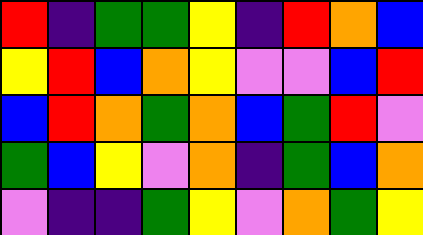[["red", "indigo", "green", "green", "yellow", "indigo", "red", "orange", "blue"], ["yellow", "red", "blue", "orange", "yellow", "violet", "violet", "blue", "red"], ["blue", "red", "orange", "green", "orange", "blue", "green", "red", "violet"], ["green", "blue", "yellow", "violet", "orange", "indigo", "green", "blue", "orange"], ["violet", "indigo", "indigo", "green", "yellow", "violet", "orange", "green", "yellow"]]